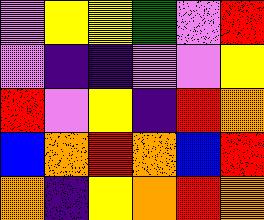[["violet", "yellow", "yellow", "green", "violet", "red"], ["violet", "indigo", "indigo", "violet", "violet", "yellow"], ["red", "violet", "yellow", "indigo", "red", "orange"], ["blue", "orange", "red", "orange", "blue", "red"], ["orange", "indigo", "yellow", "orange", "red", "orange"]]